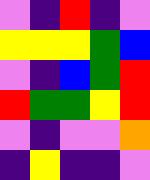[["violet", "indigo", "red", "indigo", "violet"], ["yellow", "yellow", "yellow", "green", "blue"], ["violet", "indigo", "blue", "green", "red"], ["red", "green", "green", "yellow", "red"], ["violet", "indigo", "violet", "violet", "orange"], ["indigo", "yellow", "indigo", "indigo", "violet"]]